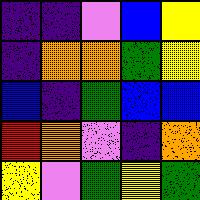[["indigo", "indigo", "violet", "blue", "yellow"], ["indigo", "orange", "orange", "green", "yellow"], ["blue", "indigo", "green", "blue", "blue"], ["red", "orange", "violet", "indigo", "orange"], ["yellow", "violet", "green", "yellow", "green"]]